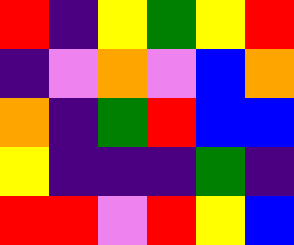[["red", "indigo", "yellow", "green", "yellow", "red"], ["indigo", "violet", "orange", "violet", "blue", "orange"], ["orange", "indigo", "green", "red", "blue", "blue"], ["yellow", "indigo", "indigo", "indigo", "green", "indigo"], ["red", "red", "violet", "red", "yellow", "blue"]]